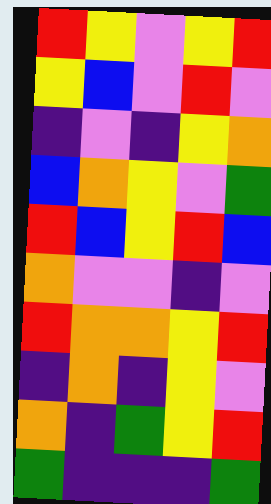[["red", "yellow", "violet", "yellow", "red"], ["yellow", "blue", "violet", "red", "violet"], ["indigo", "violet", "indigo", "yellow", "orange"], ["blue", "orange", "yellow", "violet", "green"], ["red", "blue", "yellow", "red", "blue"], ["orange", "violet", "violet", "indigo", "violet"], ["red", "orange", "orange", "yellow", "red"], ["indigo", "orange", "indigo", "yellow", "violet"], ["orange", "indigo", "green", "yellow", "red"], ["green", "indigo", "indigo", "indigo", "green"]]